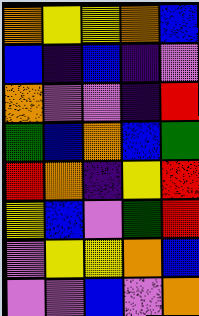[["orange", "yellow", "yellow", "orange", "blue"], ["blue", "indigo", "blue", "indigo", "violet"], ["orange", "violet", "violet", "indigo", "red"], ["green", "blue", "orange", "blue", "green"], ["red", "orange", "indigo", "yellow", "red"], ["yellow", "blue", "violet", "green", "red"], ["violet", "yellow", "yellow", "orange", "blue"], ["violet", "violet", "blue", "violet", "orange"]]